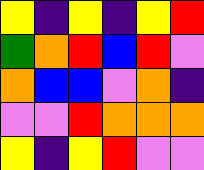[["yellow", "indigo", "yellow", "indigo", "yellow", "red"], ["green", "orange", "red", "blue", "red", "violet"], ["orange", "blue", "blue", "violet", "orange", "indigo"], ["violet", "violet", "red", "orange", "orange", "orange"], ["yellow", "indigo", "yellow", "red", "violet", "violet"]]